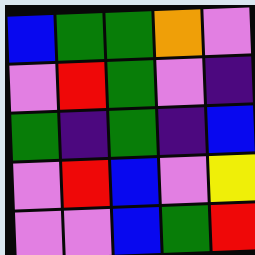[["blue", "green", "green", "orange", "violet"], ["violet", "red", "green", "violet", "indigo"], ["green", "indigo", "green", "indigo", "blue"], ["violet", "red", "blue", "violet", "yellow"], ["violet", "violet", "blue", "green", "red"]]